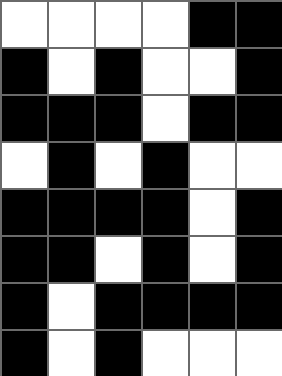[["white", "white", "white", "white", "black", "black"], ["black", "white", "black", "white", "white", "black"], ["black", "black", "black", "white", "black", "black"], ["white", "black", "white", "black", "white", "white"], ["black", "black", "black", "black", "white", "black"], ["black", "black", "white", "black", "white", "black"], ["black", "white", "black", "black", "black", "black"], ["black", "white", "black", "white", "white", "white"]]